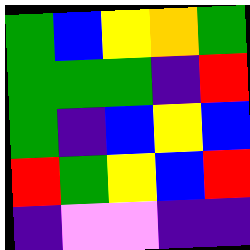[["green", "blue", "yellow", "orange", "green"], ["green", "green", "green", "indigo", "red"], ["green", "indigo", "blue", "yellow", "blue"], ["red", "green", "yellow", "blue", "red"], ["indigo", "violet", "violet", "indigo", "indigo"]]